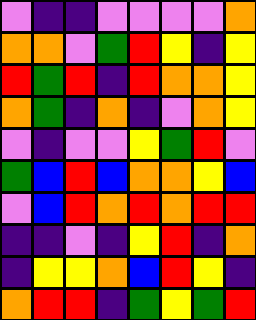[["violet", "indigo", "indigo", "violet", "violet", "violet", "violet", "orange"], ["orange", "orange", "violet", "green", "red", "yellow", "indigo", "yellow"], ["red", "green", "red", "indigo", "red", "orange", "orange", "yellow"], ["orange", "green", "indigo", "orange", "indigo", "violet", "orange", "yellow"], ["violet", "indigo", "violet", "violet", "yellow", "green", "red", "violet"], ["green", "blue", "red", "blue", "orange", "orange", "yellow", "blue"], ["violet", "blue", "red", "orange", "red", "orange", "red", "red"], ["indigo", "indigo", "violet", "indigo", "yellow", "red", "indigo", "orange"], ["indigo", "yellow", "yellow", "orange", "blue", "red", "yellow", "indigo"], ["orange", "red", "red", "indigo", "green", "yellow", "green", "red"]]